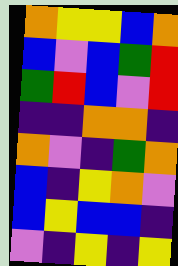[["orange", "yellow", "yellow", "blue", "orange"], ["blue", "violet", "blue", "green", "red"], ["green", "red", "blue", "violet", "red"], ["indigo", "indigo", "orange", "orange", "indigo"], ["orange", "violet", "indigo", "green", "orange"], ["blue", "indigo", "yellow", "orange", "violet"], ["blue", "yellow", "blue", "blue", "indigo"], ["violet", "indigo", "yellow", "indigo", "yellow"]]